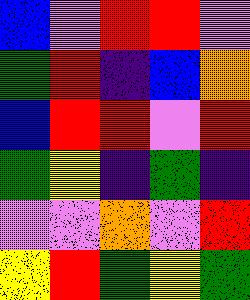[["blue", "violet", "red", "red", "violet"], ["green", "red", "indigo", "blue", "orange"], ["blue", "red", "red", "violet", "red"], ["green", "yellow", "indigo", "green", "indigo"], ["violet", "violet", "orange", "violet", "red"], ["yellow", "red", "green", "yellow", "green"]]